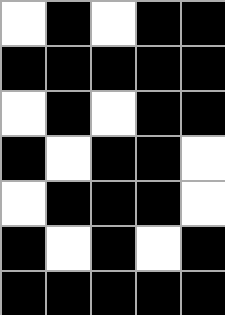[["white", "black", "white", "black", "black"], ["black", "black", "black", "black", "black"], ["white", "black", "white", "black", "black"], ["black", "white", "black", "black", "white"], ["white", "black", "black", "black", "white"], ["black", "white", "black", "white", "black"], ["black", "black", "black", "black", "black"]]